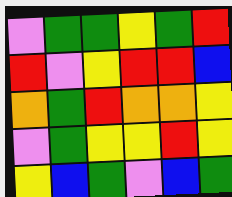[["violet", "green", "green", "yellow", "green", "red"], ["red", "violet", "yellow", "red", "red", "blue"], ["orange", "green", "red", "orange", "orange", "yellow"], ["violet", "green", "yellow", "yellow", "red", "yellow"], ["yellow", "blue", "green", "violet", "blue", "green"]]